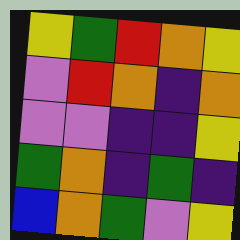[["yellow", "green", "red", "orange", "yellow"], ["violet", "red", "orange", "indigo", "orange"], ["violet", "violet", "indigo", "indigo", "yellow"], ["green", "orange", "indigo", "green", "indigo"], ["blue", "orange", "green", "violet", "yellow"]]